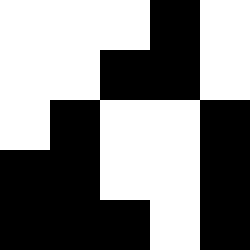[["white", "white", "white", "black", "white"], ["white", "white", "black", "black", "white"], ["white", "black", "white", "white", "black"], ["black", "black", "white", "white", "black"], ["black", "black", "black", "white", "black"]]